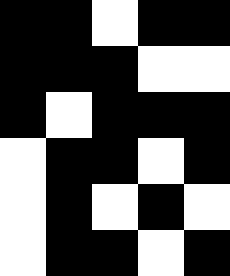[["black", "black", "white", "black", "black"], ["black", "black", "black", "white", "white"], ["black", "white", "black", "black", "black"], ["white", "black", "black", "white", "black"], ["white", "black", "white", "black", "white"], ["white", "black", "black", "white", "black"]]